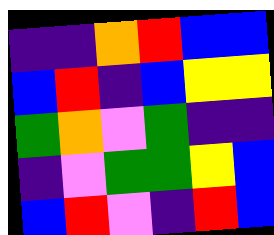[["indigo", "indigo", "orange", "red", "blue", "blue"], ["blue", "red", "indigo", "blue", "yellow", "yellow"], ["green", "orange", "violet", "green", "indigo", "indigo"], ["indigo", "violet", "green", "green", "yellow", "blue"], ["blue", "red", "violet", "indigo", "red", "blue"]]